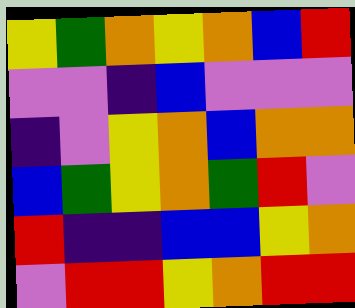[["yellow", "green", "orange", "yellow", "orange", "blue", "red"], ["violet", "violet", "indigo", "blue", "violet", "violet", "violet"], ["indigo", "violet", "yellow", "orange", "blue", "orange", "orange"], ["blue", "green", "yellow", "orange", "green", "red", "violet"], ["red", "indigo", "indigo", "blue", "blue", "yellow", "orange"], ["violet", "red", "red", "yellow", "orange", "red", "red"]]